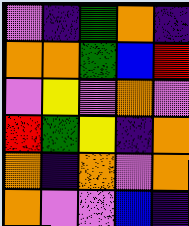[["violet", "indigo", "green", "orange", "indigo"], ["orange", "orange", "green", "blue", "red"], ["violet", "yellow", "violet", "orange", "violet"], ["red", "green", "yellow", "indigo", "orange"], ["orange", "indigo", "orange", "violet", "orange"], ["orange", "violet", "violet", "blue", "indigo"]]